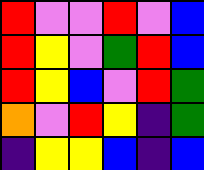[["red", "violet", "violet", "red", "violet", "blue"], ["red", "yellow", "violet", "green", "red", "blue"], ["red", "yellow", "blue", "violet", "red", "green"], ["orange", "violet", "red", "yellow", "indigo", "green"], ["indigo", "yellow", "yellow", "blue", "indigo", "blue"]]